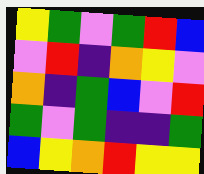[["yellow", "green", "violet", "green", "red", "blue"], ["violet", "red", "indigo", "orange", "yellow", "violet"], ["orange", "indigo", "green", "blue", "violet", "red"], ["green", "violet", "green", "indigo", "indigo", "green"], ["blue", "yellow", "orange", "red", "yellow", "yellow"]]